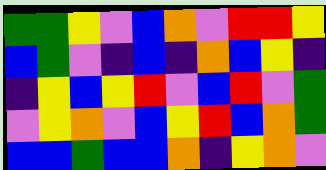[["green", "green", "yellow", "violet", "blue", "orange", "violet", "red", "red", "yellow"], ["blue", "green", "violet", "indigo", "blue", "indigo", "orange", "blue", "yellow", "indigo"], ["indigo", "yellow", "blue", "yellow", "red", "violet", "blue", "red", "violet", "green"], ["violet", "yellow", "orange", "violet", "blue", "yellow", "red", "blue", "orange", "green"], ["blue", "blue", "green", "blue", "blue", "orange", "indigo", "yellow", "orange", "violet"]]